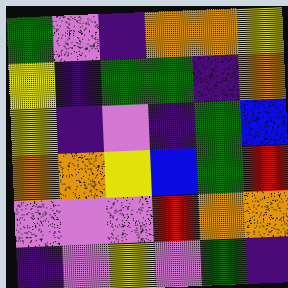[["green", "violet", "indigo", "orange", "orange", "yellow"], ["yellow", "indigo", "green", "green", "indigo", "orange"], ["yellow", "indigo", "violet", "indigo", "green", "blue"], ["orange", "orange", "yellow", "blue", "green", "red"], ["violet", "violet", "violet", "red", "orange", "orange"], ["indigo", "violet", "yellow", "violet", "green", "indigo"]]